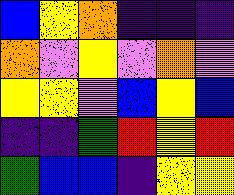[["blue", "yellow", "orange", "indigo", "indigo", "indigo"], ["orange", "violet", "yellow", "violet", "orange", "violet"], ["yellow", "yellow", "violet", "blue", "yellow", "blue"], ["indigo", "indigo", "green", "red", "yellow", "red"], ["green", "blue", "blue", "indigo", "yellow", "yellow"]]